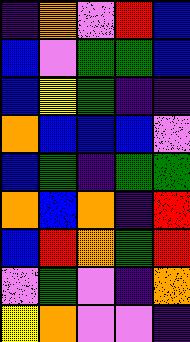[["indigo", "orange", "violet", "red", "blue"], ["blue", "violet", "green", "green", "blue"], ["blue", "yellow", "green", "indigo", "indigo"], ["orange", "blue", "blue", "blue", "violet"], ["blue", "green", "indigo", "green", "green"], ["orange", "blue", "orange", "indigo", "red"], ["blue", "red", "orange", "green", "red"], ["violet", "green", "violet", "indigo", "orange"], ["yellow", "orange", "violet", "violet", "indigo"]]